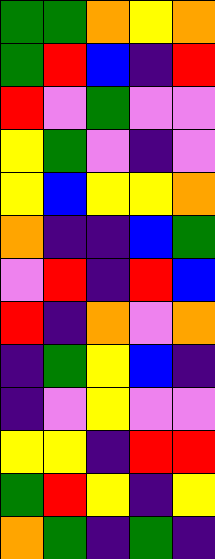[["green", "green", "orange", "yellow", "orange"], ["green", "red", "blue", "indigo", "red"], ["red", "violet", "green", "violet", "violet"], ["yellow", "green", "violet", "indigo", "violet"], ["yellow", "blue", "yellow", "yellow", "orange"], ["orange", "indigo", "indigo", "blue", "green"], ["violet", "red", "indigo", "red", "blue"], ["red", "indigo", "orange", "violet", "orange"], ["indigo", "green", "yellow", "blue", "indigo"], ["indigo", "violet", "yellow", "violet", "violet"], ["yellow", "yellow", "indigo", "red", "red"], ["green", "red", "yellow", "indigo", "yellow"], ["orange", "green", "indigo", "green", "indigo"]]